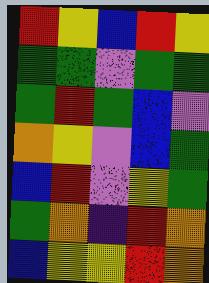[["red", "yellow", "blue", "red", "yellow"], ["green", "green", "violet", "green", "green"], ["green", "red", "green", "blue", "violet"], ["orange", "yellow", "violet", "blue", "green"], ["blue", "red", "violet", "yellow", "green"], ["green", "orange", "indigo", "red", "orange"], ["blue", "yellow", "yellow", "red", "orange"]]